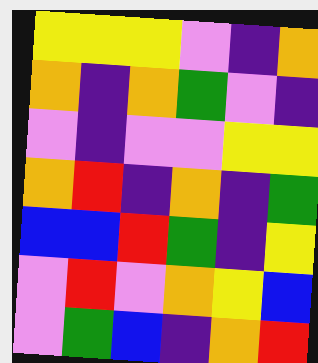[["yellow", "yellow", "yellow", "violet", "indigo", "orange"], ["orange", "indigo", "orange", "green", "violet", "indigo"], ["violet", "indigo", "violet", "violet", "yellow", "yellow"], ["orange", "red", "indigo", "orange", "indigo", "green"], ["blue", "blue", "red", "green", "indigo", "yellow"], ["violet", "red", "violet", "orange", "yellow", "blue"], ["violet", "green", "blue", "indigo", "orange", "red"]]